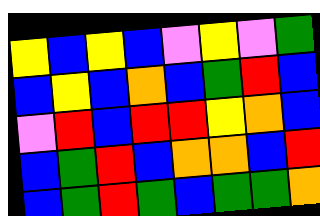[["yellow", "blue", "yellow", "blue", "violet", "yellow", "violet", "green"], ["blue", "yellow", "blue", "orange", "blue", "green", "red", "blue"], ["violet", "red", "blue", "red", "red", "yellow", "orange", "blue"], ["blue", "green", "red", "blue", "orange", "orange", "blue", "red"], ["blue", "green", "red", "green", "blue", "green", "green", "orange"]]